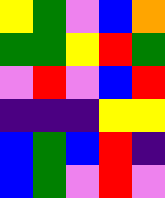[["yellow", "green", "violet", "blue", "orange"], ["green", "green", "yellow", "red", "green"], ["violet", "red", "violet", "blue", "red"], ["indigo", "indigo", "indigo", "yellow", "yellow"], ["blue", "green", "blue", "red", "indigo"], ["blue", "green", "violet", "red", "violet"]]